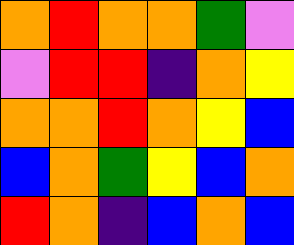[["orange", "red", "orange", "orange", "green", "violet"], ["violet", "red", "red", "indigo", "orange", "yellow"], ["orange", "orange", "red", "orange", "yellow", "blue"], ["blue", "orange", "green", "yellow", "blue", "orange"], ["red", "orange", "indigo", "blue", "orange", "blue"]]